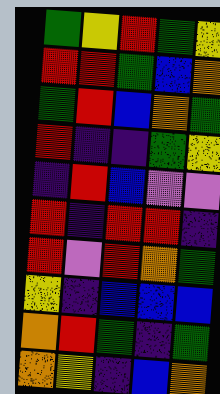[["green", "yellow", "red", "green", "yellow"], ["red", "red", "green", "blue", "orange"], ["green", "red", "blue", "orange", "green"], ["red", "indigo", "indigo", "green", "yellow"], ["indigo", "red", "blue", "violet", "violet"], ["red", "indigo", "red", "red", "indigo"], ["red", "violet", "red", "orange", "green"], ["yellow", "indigo", "blue", "blue", "blue"], ["orange", "red", "green", "indigo", "green"], ["orange", "yellow", "indigo", "blue", "orange"]]